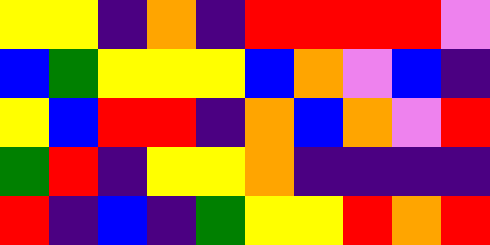[["yellow", "yellow", "indigo", "orange", "indigo", "red", "red", "red", "red", "violet"], ["blue", "green", "yellow", "yellow", "yellow", "blue", "orange", "violet", "blue", "indigo"], ["yellow", "blue", "red", "red", "indigo", "orange", "blue", "orange", "violet", "red"], ["green", "red", "indigo", "yellow", "yellow", "orange", "indigo", "indigo", "indigo", "indigo"], ["red", "indigo", "blue", "indigo", "green", "yellow", "yellow", "red", "orange", "red"]]